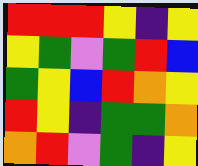[["red", "red", "red", "yellow", "indigo", "yellow"], ["yellow", "green", "violet", "green", "red", "blue"], ["green", "yellow", "blue", "red", "orange", "yellow"], ["red", "yellow", "indigo", "green", "green", "orange"], ["orange", "red", "violet", "green", "indigo", "yellow"]]